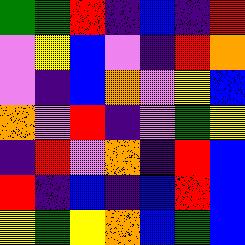[["green", "green", "red", "indigo", "blue", "indigo", "red"], ["violet", "yellow", "blue", "violet", "indigo", "red", "orange"], ["violet", "indigo", "blue", "orange", "violet", "yellow", "blue"], ["orange", "violet", "red", "indigo", "violet", "green", "yellow"], ["indigo", "red", "violet", "orange", "indigo", "red", "blue"], ["red", "indigo", "blue", "indigo", "blue", "red", "blue"], ["yellow", "green", "yellow", "orange", "blue", "green", "blue"]]